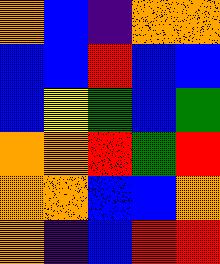[["orange", "blue", "indigo", "orange", "orange"], ["blue", "blue", "red", "blue", "blue"], ["blue", "yellow", "green", "blue", "green"], ["orange", "orange", "red", "green", "red"], ["orange", "orange", "blue", "blue", "orange"], ["orange", "indigo", "blue", "red", "red"]]